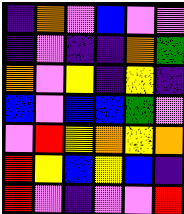[["indigo", "orange", "violet", "blue", "violet", "violet"], ["indigo", "violet", "indigo", "indigo", "orange", "green"], ["orange", "violet", "yellow", "indigo", "yellow", "indigo"], ["blue", "violet", "blue", "blue", "green", "violet"], ["violet", "red", "yellow", "orange", "yellow", "orange"], ["red", "yellow", "blue", "yellow", "blue", "indigo"], ["red", "violet", "indigo", "violet", "violet", "red"]]